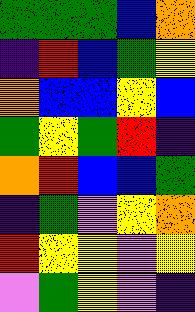[["green", "green", "green", "blue", "orange"], ["indigo", "red", "blue", "green", "yellow"], ["orange", "blue", "blue", "yellow", "blue"], ["green", "yellow", "green", "red", "indigo"], ["orange", "red", "blue", "blue", "green"], ["indigo", "green", "violet", "yellow", "orange"], ["red", "yellow", "yellow", "violet", "yellow"], ["violet", "green", "yellow", "violet", "indigo"]]